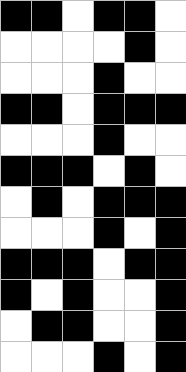[["black", "black", "white", "black", "black", "white"], ["white", "white", "white", "white", "black", "white"], ["white", "white", "white", "black", "white", "white"], ["black", "black", "white", "black", "black", "black"], ["white", "white", "white", "black", "white", "white"], ["black", "black", "black", "white", "black", "white"], ["white", "black", "white", "black", "black", "black"], ["white", "white", "white", "black", "white", "black"], ["black", "black", "black", "white", "black", "black"], ["black", "white", "black", "white", "white", "black"], ["white", "black", "black", "white", "white", "black"], ["white", "white", "white", "black", "white", "black"]]